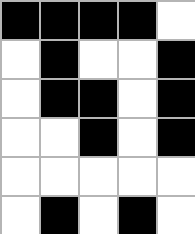[["black", "black", "black", "black", "white"], ["white", "black", "white", "white", "black"], ["white", "black", "black", "white", "black"], ["white", "white", "black", "white", "black"], ["white", "white", "white", "white", "white"], ["white", "black", "white", "black", "white"]]